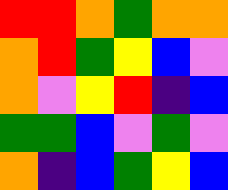[["red", "red", "orange", "green", "orange", "orange"], ["orange", "red", "green", "yellow", "blue", "violet"], ["orange", "violet", "yellow", "red", "indigo", "blue"], ["green", "green", "blue", "violet", "green", "violet"], ["orange", "indigo", "blue", "green", "yellow", "blue"]]